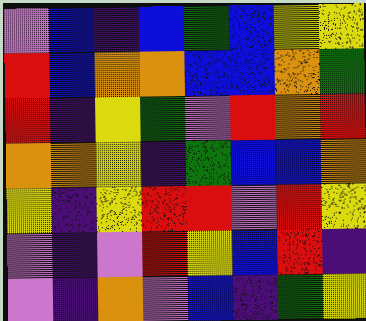[["violet", "blue", "indigo", "blue", "green", "blue", "yellow", "yellow"], ["red", "blue", "orange", "orange", "blue", "blue", "orange", "green"], ["red", "indigo", "yellow", "green", "violet", "red", "orange", "red"], ["orange", "orange", "yellow", "indigo", "green", "blue", "blue", "orange"], ["yellow", "indigo", "yellow", "red", "red", "violet", "red", "yellow"], ["violet", "indigo", "violet", "red", "yellow", "blue", "red", "indigo"], ["violet", "indigo", "orange", "violet", "blue", "indigo", "green", "yellow"]]